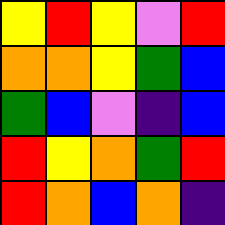[["yellow", "red", "yellow", "violet", "red"], ["orange", "orange", "yellow", "green", "blue"], ["green", "blue", "violet", "indigo", "blue"], ["red", "yellow", "orange", "green", "red"], ["red", "orange", "blue", "orange", "indigo"]]